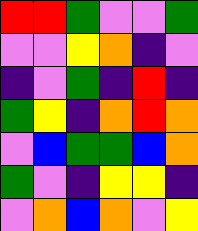[["red", "red", "green", "violet", "violet", "green"], ["violet", "violet", "yellow", "orange", "indigo", "violet"], ["indigo", "violet", "green", "indigo", "red", "indigo"], ["green", "yellow", "indigo", "orange", "red", "orange"], ["violet", "blue", "green", "green", "blue", "orange"], ["green", "violet", "indigo", "yellow", "yellow", "indigo"], ["violet", "orange", "blue", "orange", "violet", "yellow"]]